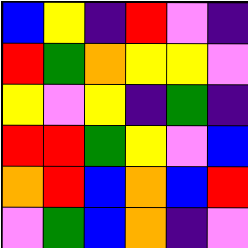[["blue", "yellow", "indigo", "red", "violet", "indigo"], ["red", "green", "orange", "yellow", "yellow", "violet"], ["yellow", "violet", "yellow", "indigo", "green", "indigo"], ["red", "red", "green", "yellow", "violet", "blue"], ["orange", "red", "blue", "orange", "blue", "red"], ["violet", "green", "blue", "orange", "indigo", "violet"]]